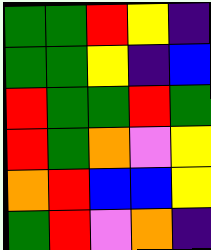[["green", "green", "red", "yellow", "indigo"], ["green", "green", "yellow", "indigo", "blue"], ["red", "green", "green", "red", "green"], ["red", "green", "orange", "violet", "yellow"], ["orange", "red", "blue", "blue", "yellow"], ["green", "red", "violet", "orange", "indigo"]]